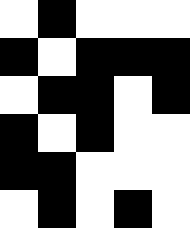[["white", "black", "white", "white", "white"], ["black", "white", "black", "black", "black"], ["white", "black", "black", "white", "black"], ["black", "white", "black", "white", "white"], ["black", "black", "white", "white", "white"], ["white", "black", "white", "black", "white"]]